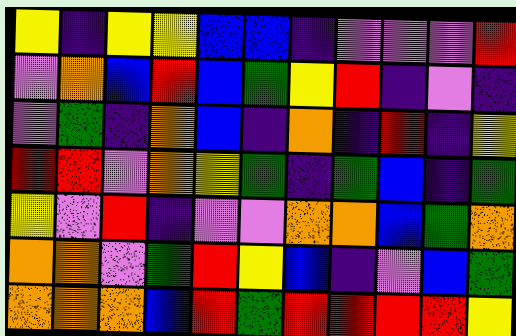[["yellow", "indigo", "yellow", "yellow", "blue", "blue", "indigo", "violet", "violet", "violet", "red"], ["violet", "orange", "blue", "red", "blue", "green", "yellow", "red", "indigo", "violet", "indigo"], ["violet", "green", "indigo", "orange", "blue", "indigo", "orange", "indigo", "red", "indigo", "yellow"], ["red", "red", "violet", "orange", "yellow", "green", "indigo", "green", "blue", "indigo", "green"], ["yellow", "violet", "red", "indigo", "violet", "violet", "orange", "orange", "blue", "green", "orange"], ["orange", "orange", "violet", "green", "red", "yellow", "blue", "indigo", "violet", "blue", "green"], ["orange", "orange", "orange", "blue", "red", "green", "red", "red", "red", "red", "yellow"]]